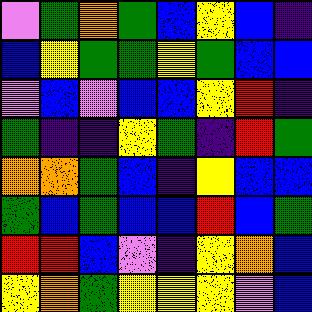[["violet", "green", "orange", "green", "blue", "yellow", "blue", "indigo"], ["blue", "yellow", "green", "green", "yellow", "green", "blue", "blue"], ["violet", "blue", "violet", "blue", "blue", "yellow", "red", "indigo"], ["green", "indigo", "indigo", "yellow", "green", "indigo", "red", "green"], ["orange", "orange", "green", "blue", "indigo", "yellow", "blue", "blue"], ["green", "blue", "green", "blue", "blue", "red", "blue", "green"], ["red", "red", "blue", "violet", "indigo", "yellow", "orange", "blue"], ["yellow", "orange", "green", "yellow", "yellow", "yellow", "violet", "blue"]]